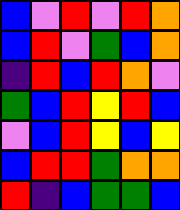[["blue", "violet", "red", "violet", "red", "orange"], ["blue", "red", "violet", "green", "blue", "orange"], ["indigo", "red", "blue", "red", "orange", "violet"], ["green", "blue", "red", "yellow", "red", "blue"], ["violet", "blue", "red", "yellow", "blue", "yellow"], ["blue", "red", "red", "green", "orange", "orange"], ["red", "indigo", "blue", "green", "green", "blue"]]